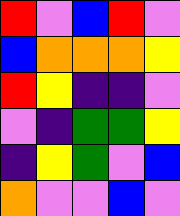[["red", "violet", "blue", "red", "violet"], ["blue", "orange", "orange", "orange", "yellow"], ["red", "yellow", "indigo", "indigo", "violet"], ["violet", "indigo", "green", "green", "yellow"], ["indigo", "yellow", "green", "violet", "blue"], ["orange", "violet", "violet", "blue", "violet"]]